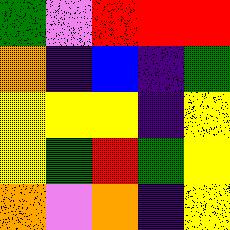[["green", "violet", "red", "red", "red"], ["orange", "indigo", "blue", "indigo", "green"], ["yellow", "yellow", "yellow", "indigo", "yellow"], ["yellow", "green", "red", "green", "yellow"], ["orange", "violet", "orange", "indigo", "yellow"]]